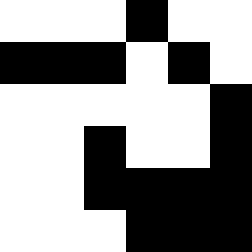[["white", "white", "white", "black", "white", "white"], ["black", "black", "black", "white", "black", "white"], ["white", "white", "white", "white", "white", "black"], ["white", "white", "black", "white", "white", "black"], ["white", "white", "black", "black", "black", "black"], ["white", "white", "white", "black", "black", "black"]]